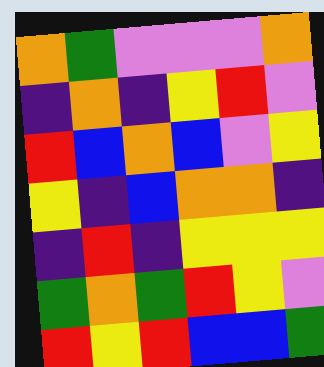[["orange", "green", "violet", "violet", "violet", "orange"], ["indigo", "orange", "indigo", "yellow", "red", "violet"], ["red", "blue", "orange", "blue", "violet", "yellow"], ["yellow", "indigo", "blue", "orange", "orange", "indigo"], ["indigo", "red", "indigo", "yellow", "yellow", "yellow"], ["green", "orange", "green", "red", "yellow", "violet"], ["red", "yellow", "red", "blue", "blue", "green"]]